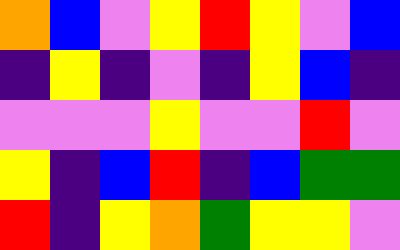[["orange", "blue", "violet", "yellow", "red", "yellow", "violet", "blue"], ["indigo", "yellow", "indigo", "violet", "indigo", "yellow", "blue", "indigo"], ["violet", "violet", "violet", "yellow", "violet", "violet", "red", "violet"], ["yellow", "indigo", "blue", "red", "indigo", "blue", "green", "green"], ["red", "indigo", "yellow", "orange", "green", "yellow", "yellow", "violet"]]